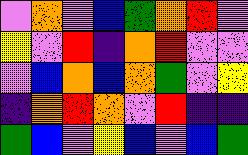[["violet", "orange", "violet", "blue", "green", "orange", "red", "violet"], ["yellow", "violet", "red", "indigo", "orange", "red", "violet", "violet"], ["violet", "blue", "orange", "blue", "orange", "green", "violet", "yellow"], ["indigo", "orange", "red", "orange", "violet", "red", "indigo", "indigo"], ["green", "blue", "violet", "yellow", "blue", "violet", "blue", "green"]]